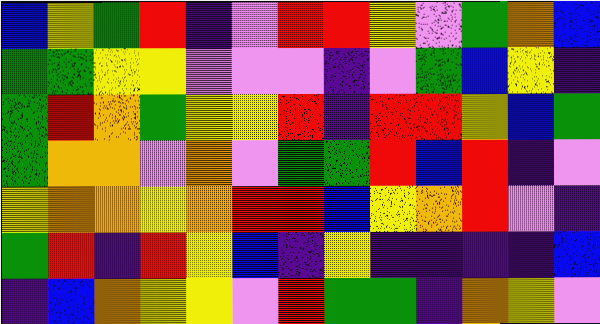[["blue", "yellow", "green", "red", "indigo", "violet", "red", "red", "yellow", "violet", "green", "orange", "blue"], ["green", "green", "yellow", "yellow", "violet", "violet", "violet", "indigo", "violet", "green", "blue", "yellow", "indigo"], ["green", "red", "orange", "green", "yellow", "yellow", "red", "indigo", "red", "red", "yellow", "blue", "green"], ["green", "orange", "orange", "violet", "orange", "violet", "green", "green", "red", "blue", "red", "indigo", "violet"], ["yellow", "orange", "orange", "yellow", "orange", "red", "red", "blue", "yellow", "orange", "red", "violet", "indigo"], ["green", "red", "indigo", "red", "yellow", "blue", "indigo", "yellow", "indigo", "indigo", "indigo", "indigo", "blue"], ["indigo", "blue", "orange", "yellow", "yellow", "violet", "red", "green", "green", "indigo", "orange", "yellow", "violet"]]